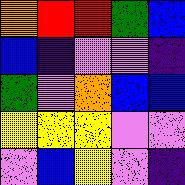[["orange", "red", "red", "green", "blue"], ["blue", "indigo", "violet", "violet", "indigo"], ["green", "violet", "orange", "blue", "blue"], ["yellow", "yellow", "yellow", "violet", "violet"], ["violet", "blue", "yellow", "violet", "indigo"]]